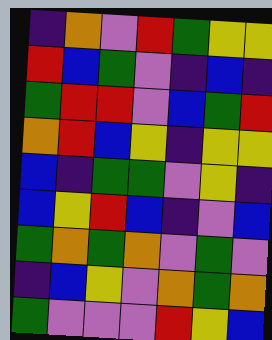[["indigo", "orange", "violet", "red", "green", "yellow", "yellow"], ["red", "blue", "green", "violet", "indigo", "blue", "indigo"], ["green", "red", "red", "violet", "blue", "green", "red"], ["orange", "red", "blue", "yellow", "indigo", "yellow", "yellow"], ["blue", "indigo", "green", "green", "violet", "yellow", "indigo"], ["blue", "yellow", "red", "blue", "indigo", "violet", "blue"], ["green", "orange", "green", "orange", "violet", "green", "violet"], ["indigo", "blue", "yellow", "violet", "orange", "green", "orange"], ["green", "violet", "violet", "violet", "red", "yellow", "blue"]]